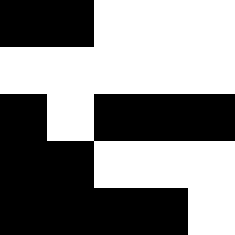[["black", "black", "white", "white", "white"], ["white", "white", "white", "white", "white"], ["black", "white", "black", "black", "black"], ["black", "black", "white", "white", "white"], ["black", "black", "black", "black", "white"]]